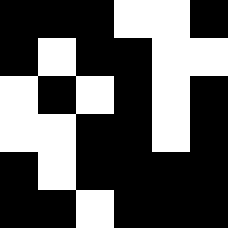[["black", "black", "black", "white", "white", "black"], ["black", "white", "black", "black", "white", "white"], ["white", "black", "white", "black", "white", "black"], ["white", "white", "black", "black", "white", "black"], ["black", "white", "black", "black", "black", "black"], ["black", "black", "white", "black", "black", "black"]]